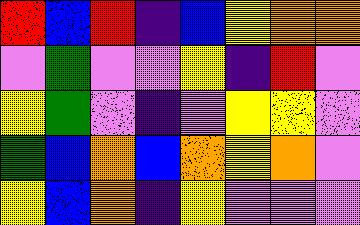[["red", "blue", "red", "indigo", "blue", "yellow", "orange", "orange"], ["violet", "green", "violet", "violet", "yellow", "indigo", "red", "violet"], ["yellow", "green", "violet", "indigo", "violet", "yellow", "yellow", "violet"], ["green", "blue", "orange", "blue", "orange", "yellow", "orange", "violet"], ["yellow", "blue", "orange", "indigo", "yellow", "violet", "violet", "violet"]]